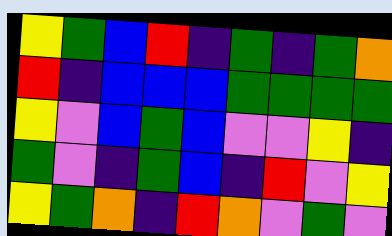[["yellow", "green", "blue", "red", "indigo", "green", "indigo", "green", "orange"], ["red", "indigo", "blue", "blue", "blue", "green", "green", "green", "green"], ["yellow", "violet", "blue", "green", "blue", "violet", "violet", "yellow", "indigo"], ["green", "violet", "indigo", "green", "blue", "indigo", "red", "violet", "yellow"], ["yellow", "green", "orange", "indigo", "red", "orange", "violet", "green", "violet"]]